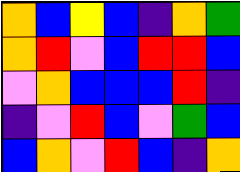[["orange", "blue", "yellow", "blue", "indigo", "orange", "green"], ["orange", "red", "violet", "blue", "red", "red", "blue"], ["violet", "orange", "blue", "blue", "blue", "red", "indigo"], ["indigo", "violet", "red", "blue", "violet", "green", "blue"], ["blue", "orange", "violet", "red", "blue", "indigo", "orange"]]